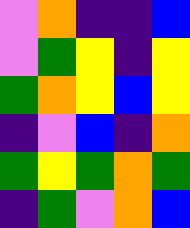[["violet", "orange", "indigo", "indigo", "blue"], ["violet", "green", "yellow", "indigo", "yellow"], ["green", "orange", "yellow", "blue", "yellow"], ["indigo", "violet", "blue", "indigo", "orange"], ["green", "yellow", "green", "orange", "green"], ["indigo", "green", "violet", "orange", "blue"]]